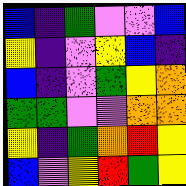[["blue", "indigo", "green", "violet", "violet", "blue"], ["yellow", "indigo", "violet", "yellow", "blue", "indigo"], ["blue", "indigo", "violet", "green", "yellow", "orange"], ["green", "green", "violet", "violet", "orange", "orange"], ["yellow", "indigo", "green", "orange", "red", "yellow"], ["blue", "violet", "yellow", "red", "green", "yellow"]]